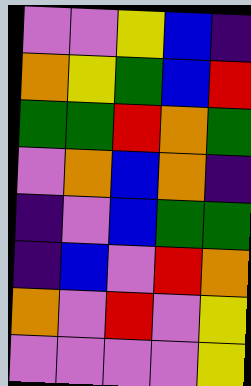[["violet", "violet", "yellow", "blue", "indigo"], ["orange", "yellow", "green", "blue", "red"], ["green", "green", "red", "orange", "green"], ["violet", "orange", "blue", "orange", "indigo"], ["indigo", "violet", "blue", "green", "green"], ["indigo", "blue", "violet", "red", "orange"], ["orange", "violet", "red", "violet", "yellow"], ["violet", "violet", "violet", "violet", "yellow"]]